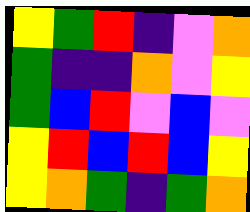[["yellow", "green", "red", "indigo", "violet", "orange"], ["green", "indigo", "indigo", "orange", "violet", "yellow"], ["green", "blue", "red", "violet", "blue", "violet"], ["yellow", "red", "blue", "red", "blue", "yellow"], ["yellow", "orange", "green", "indigo", "green", "orange"]]